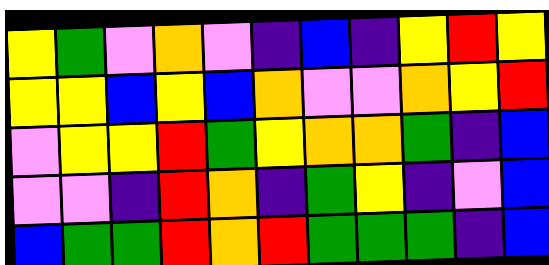[["yellow", "green", "violet", "orange", "violet", "indigo", "blue", "indigo", "yellow", "red", "yellow"], ["yellow", "yellow", "blue", "yellow", "blue", "orange", "violet", "violet", "orange", "yellow", "red"], ["violet", "yellow", "yellow", "red", "green", "yellow", "orange", "orange", "green", "indigo", "blue"], ["violet", "violet", "indigo", "red", "orange", "indigo", "green", "yellow", "indigo", "violet", "blue"], ["blue", "green", "green", "red", "orange", "red", "green", "green", "green", "indigo", "blue"]]